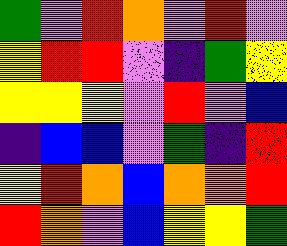[["green", "violet", "red", "orange", "violet", "red", "violet"], ["yellow", "red", "red", "violet", "indigo", "green", "yellow"], ["yellow", "yellow", "yellow", "violet", "red", "violet", "blue"], ["indigo", "blue", "blue", "violet", "green", "indigo", "red"], ["yellow", "red", "orange", "blue", "orange", "orange", "red"], ["red", "orange", "violet", "blue", "yellow", "yellow", "green"]]